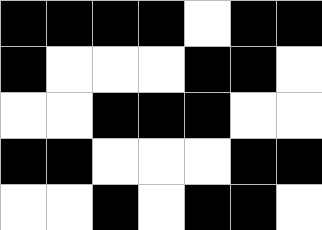[["black", "black", "black", "black", "white", "black", "black"], ["black", "white", "white", "white", "black", "black", "white"], ["white", "white", "black", "black", "black", "white", "white"], ["black", "black", "white", "white", "white", "black", "black"], ["white", "white", "black", "white", "black", "black", "white"]]